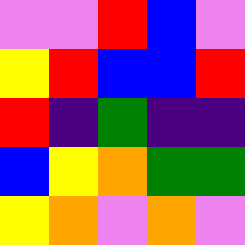[["violet", "violet", "red", "blue", "violet"], ["yellow", "red", "blue", "blue", "red"], ["red", "indigo", "green", "indigo", "indigo"], ["blue", "yellow", "orange", "green", "green"], ["yellow", "orange", "violet", "orange", "violet"]]